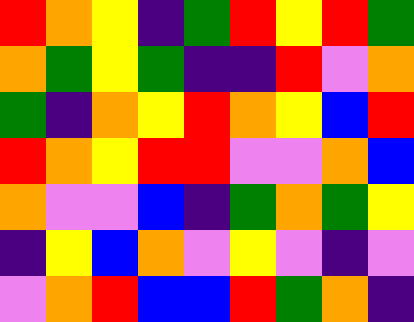[["red", "orange", "yellow", "indigo", "green", "red", "yellow", "red", "green"], ["orange", "green", "yellow", "green", "indigo", "indigo", "red", "violet", "orange"], ["green", "indigo", "orange", "yellow", "red", "orange", "yellow", "blue", "red"], ["red", "orange", "yellow", "red", "red", "violet", "violet", "orange", "blue"], ["orange", "violet", "violet", "blue", "indigo", "green", "orange", "green", "yellow"], ["indigo", "yellow", "blue", "orange", "violet", "yellow", "violet", "indigo", "violet"], ["violet", "orange", "red", "blue", "blue", "red", "green", "orange", "indigo"]]